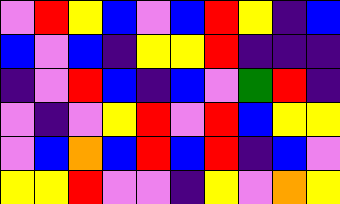[["violet", "red", "yellow", "blue", "violet", "blue", "red", "yellow", "indigo", "blue"], ["blue", "violet", "blue", "indigo", "yellow", "yellow", "red", "indigo", "indigo", "indigo"], ["indigo", "violet", "red", "blue", "indigo", "blue", "violet", "green", "red", "indigo"], ["violet", "indigo", "violet", "yellow", "red", "violet", "red", "blue", "yellow", "yellow"], ["violet", "blue", "orange", "blue", "red", "blue", "red", "indigo", "blue", "violet"], ["yellow", "yellow", "red", "violet", "violet", "indigo", "yellow", "violet", "orange", "yellow"]]